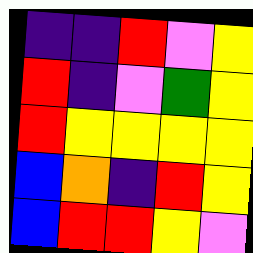[["indigo", "indigo", "red", "violet", "yellow"], ["red", "indigo", "violet", "green", "yellow"], ["red", "yellow", "yellow", "yellow", "yellow"], ["blue", "orange", "indigo", "red", "yellow"], ["blue", "red", "red", "yellow", "violet"]]